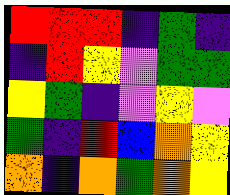[["red", "red", "red", "indigo", "green", "indigo"], ["indigo", "red", "yellow", "violet", "green", "green"], ["yellow", "green", "indigo", "violet", "yellow", "violet"], ["green", "indigo", "red", "blue", "orange", "yellow"], ["orange", "indigo", "orange", "green", "orange", "yellow"]]